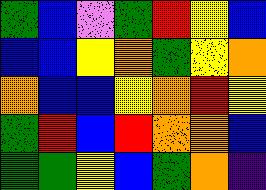[["green", "blue", "violet", "green", "red", "yellow", "blue"], ["blue", "blue", "yellow", "orange", "green", "yellow", "orange"], ["orange", "blue", "blue", "yellow", "orange", "red", "yellow"], ["green", "red", "blue", "red", "orange", "orange", "blue"], ["green", "green", "yellow", "blue", "green", "orange", "indigo"]]